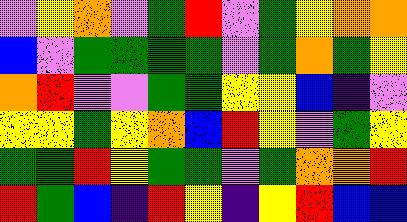[["violet", "yellow", "orange", "violet", "green", "red", "violet", "green", "yellow", "orange", "orange"], ["blue", "violet", "green", "green", "green", "green", "violet", "green", "orange", "green", "yellow"], ["orange", "red", "violet", "violet", "green", "green", "yellow", "yellow", "blue", "indigo", "violet"], ["yellow", "yellow", "green", "yellow", "orange", "blue", "red", "yellow", "violet", "green", "yellow"], ["green", "green", "red", "yellow", "green", "green", "violet", "green", "orange", "orange", "red"], ["red", "green", "blue", "indigo", "red", "yellow", "indigo", "yellow", "red", "blue", "blue"]]